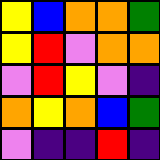[["yellow", "blue", "orange", "orange", "green"], ["yellow", "red", "violet", "orange", "orange"], ["violet", "red", "yellow", "violet", "indigo"], ["orange", "yellow", "orange", "blue", "green"], ["violet", "indigo", "indigo", "red", "indigo"]]